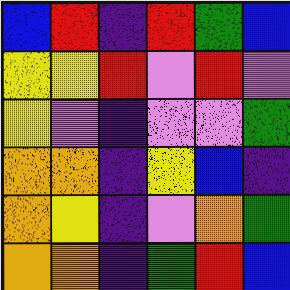[["blue", "red", "indigo", "red", "green", "blue"], ["yellow", "yellow", "red", "violet", "red", "violet"], ["yellow", "violet", "indigo", "violet", "violet", "green"], ["orange", "orange", "indigo", "yellow", "blue", "indigo"], ["orange", "yellow", "indigo", "violet", "orange", "green"], ["orange", "orange", "indigo", "green", "red", "blue"]]